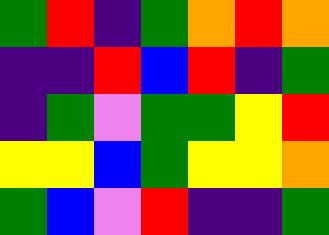[["green", "red", "indigo", "green", "orange", "red", "orange"], ["indigo", "indigo", "red", "blue", "red", "indigo", "green"], ["indigo", "green", "violet", "green", "green", "yellow", "red"], ["yellow", "yellow", "blue", "green", "yellow", "yellow", "orange"], ["green", "blue", "violet", "red", "indigo", "indigo", "green"]]